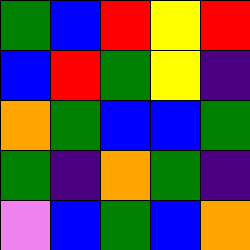[["green", "blue", "red", "yellow", "red"], ["blue", "red", "green", "yellow", "indigo"], ["orange", "green", "blue", "blue", "green"], ["green", "indigo", "orange", "green", "indigo"], ["violet", "blue", "green", "blue", "orange"]]